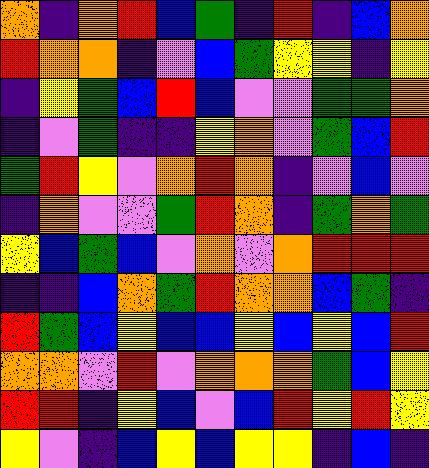[["orange", "indigo", "orange", "red", "blue", "green", "indigo", "red", "indigo", "blue", "orange"], ["red", "orange", "orange", "indigo", "violet", "blue", "green", "yellow", "yellow", "indigo", "yellow"], ["indigo", "yellow", "green", "blue", "red", "blue", "violet", "violet", "green", "green", "orange"], ["indigo", "violet", "green", "indigo", "indigo", "yellow", "orange", "violet", "green", "blue", "red"], ["green", "red", "yellow", "violet", "orange", "red", "orange", "indigo", "violet", "blue", "violet"], ["indigo", "orange", "violet", "violet", "green", "red", "orange", "indigo", "green", "orange", "green"], ["yellow", "blue", "green", "blue", "violet", "orange", "violet", "orange", "red", "red", "red"], ["indigo", "indigo", "blue", "orange", "green", "red", "orange", "orange", "blue", "green", "indigo"], ["red", "green", "blue", "yellow", "blue", "blue", "yellow", "blue", "yellow", "blue", "red"], ["orange", "orange", "violet", "red", "violet", "orange", "orange", "orange", "green", "blue", "yellow"], ["red", "red", "indigo", "yellow", "blue", "violet", "blue", "red", "yellow", "red", "yellow"], ["yellow", "violet", "indigo", "blue", "yellow", "blue", "yellow", "yellow", "indigo", "blue", "indigo"]]